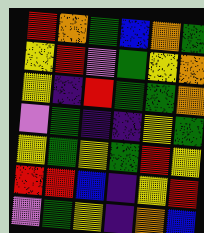[["red", "orange", "green", "blue", "orange", "green"], ["yellow", "red", "violet", "green", "yellow", "orange"], ["yellow", "indigo", "red", "green", "green", "orange"], ["violet", "green", "indigo", "indigo", "yellow", "green"], ["yellow", "green", "yellow", "green", "red", "yellow"], ["red", "red", "blue", "indigo", "yellow", "red"], ["violet", "green", "yellow", "indigo", "orange", "blue"]]